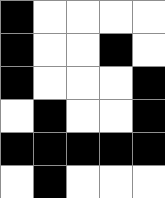[["black", "white", "white", "white", "white"], ["black", "white", "white", "black", "white"], ["black", "white", "white", "white", "black"], ["white", "black", "white", "white", "black"], ["black", "black", "black", "black", "black"], ["white", "black", "white", "white", "white"]]